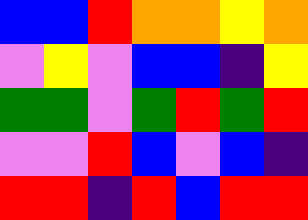[["blue", "blue", "red", "orange", "orange", "yellow", "orange"], ["violet", "yellow", "violet", "blue", "blue", "indigo", "yellow"], ["green", "green", "violet", "green", "red", "green", "red"], ["violet", "violet", "red", "blue", "violet", "blue", "indigo"], ["red", "red", "indigo", "red", "blue", "red", "red"]]